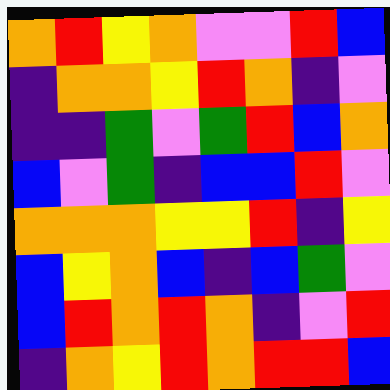[["orange", "red", "yellow", "orange", "violet", "violet", "red", "blue"], ["indigo", "orange", "orange", "yellow", "red", "orange", "indigo", "violet"], ["indigo", "indigo", "green", "violet", "green", "red", "blue", "orange"], ["blue", "violet", "green", "indigo", "blue", "blue", "red", "violet"], ["orange", "orange", "orange", "yellow", "yellow", "red", "indigo", "yellow"], ["blue", "yellow", "orange", "blue", "indigo", "blue", "green", "violet"], ["blue", "red", "orange", "red", "orange", "indigo", "violet", "red"], ["indigo", "orange", "yellow", "red", "orange", "red", "red", "blue"]]